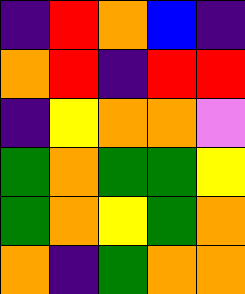[["indigo", "red", "orange", "blue", "indigo"], ["orange", "red", "indigo", "red", "red"], ["indigo", "yellow", "orange", "orange", "violet"], ["green", "orange", "green", "green", "yellow"], ["green", "orange", "yellow", "green", "orange"], ["orange", "indigo", "green", "orange", "orange"]]